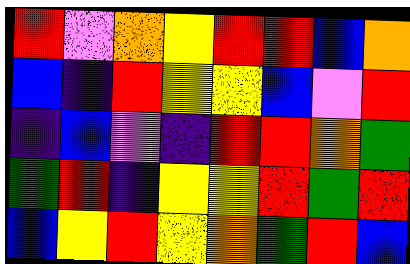[["red", "violet", "orange", "yellow", "red", "red", "blue", "orange"], ["blue", "indigo", "red", "yellow", "yellow", "blue", "violet", "red"], ["indigo", "blue", "violet", "indigo", "red", "red", "orange", "green"], ["green", "red", "indigo", "yellow", "yellow", "red", "green", "red"], ["blue", "yellow", "red", "yellow", "orange", "green", "red", "blue"]]